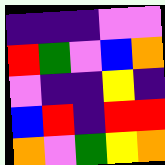[["indigo", "indigo", "indigo", "violet", "violet"], ["red", "green", "violet", "blue", "orange"], ["violet", "indigo", "indigo", "yellow", "indigo"], ["blue", "red", "indigo", "red", "red"], ["orange", "violet", "green", "yellow", "orange"]]